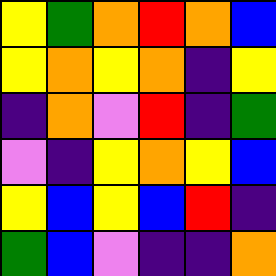[["yellow", "green", "orange", "red", "orange", "blue"], ["yellow", "orange", "yellow", "orange", "indigo", "yellow"], ["indigo", "orange", "violet", "red", "indigo", "green"], ["violet", "indigo", "yellow", "orange", "yellow", "blue"], ["yellow", "blue", "yellow", "blue", "red", "indigo"], ["green", "blue", "violet", "indigo", "indigo", "orange"]]